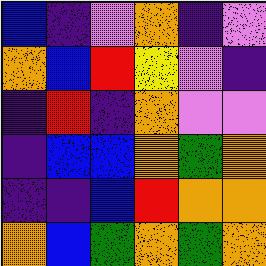[["blue", "indigo", "violet", "orange", "indigo", "violet"], ["orange", "blue", "red", "yellow", "violet", "indigo"], ["indigo", "red", "indigo", "orange", "violet", "violet"], ["indigo", "blue", "blue", "orange", "green", "orange"], ["indigo", "indigo", "blue", "red", "orange", "orange"], ["orange", "blue", "green", "orange", "green", "orange"]]